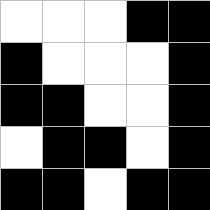[["white", "white", "white", "black", "black"], ["black", "white", "white", "white", "black"], ["black", "black", "white", "white", "black"], ["white", "black", "black", "white", "black"], ["black", "black", "white", "black", "black"]]